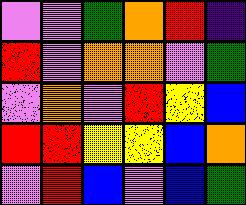[["violet", "violet", "green", "orange", "red", "indigo"], ["red", "violet", "orange", "orange", "violet", "green"], ["violet", "orange", "violet", "red", "yellow", "blue"], ["red", "red", "yellow", "yellow", "blue", "orange"], ["violet", "red", "blue", "violet", "blue", "green"]]